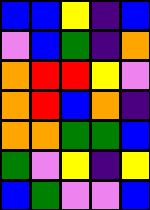[["blue", "blue", "yellow", "indigo", "blue"], ["violet", "blue", "green", "indigo", "orange"], ["orange", "red", "red", "yellow", "violet"], ["orange", "red", "blue", "orange", "indigo"], ["orange", "orange", "green", "green", "blue"], ["green", "violet", "yellow", "indigo", "yellow"], ["blue", "green", "violet", "violet", "blue"]]